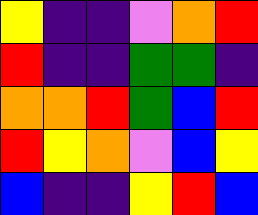[["yellow", "indigo", "indigo", "violet", "orange", "red"], ["red", "indigo", "indigo", "green", "green", "indigo"], ["orange", "orange", "red", "green", "blue", "red"], ["red", "yellow", "orange", "violet", "blue", "yellow"], ["blue", "indigo", "indigo", "yellow", "red", "blue"]]